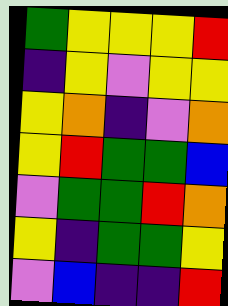[["green", "yellow", "yellow", "yellow", "red"], ["indigo", "yellow", "violet", "yellow", "yellow"], ["yellow", "orange", "indigo", "violet", "orange"], ["yellow", "red", "green", "green", "blue"], ["violet", "green", "green", "red", "orange"], ["yellow", "indigo", "green", "green", "yellow"], ["violet", "blue", "indigo", "indigo", "red"]]